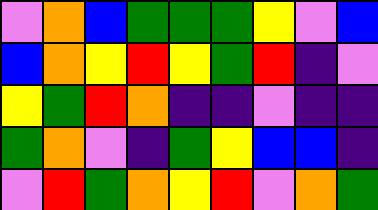[["violet", "orange", "blue", "green", "green", "green", "yellow", "violet", "blue"], ["blue", "orange", "yellow", "red", "yellow", "green", "red", "indigo", "violet"], ["yellow", "green", "red", "orange", "indigo", "indigo", "violet", "indigo", "indigo"], ["green", "orange", "violet", "indigo", "green", "yellow", "blue", "blue", "indigo"], ["violet", "red", "green", "orange", "yellow", "red", "violet", "orange", "green"]]